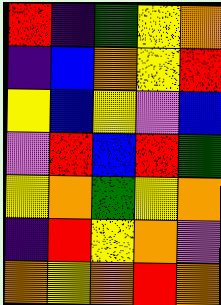[["red", "indigo", "green", "yellow", "orange"], ["indigo", "blue", "orange", "yellow", "red"], ["yellow", "blue", "yellow", "violet", "blue"], ["violet", "red", "blue", "red", "green"], ["yellow", "orange", "green", "yellow", "orange"], ["indigo", "red", "yellow", "orange", "violet"], ["orange", "yellow", "orange", "red", "orange"]]